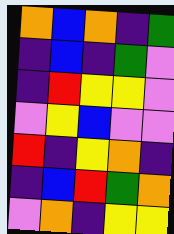[["orange", "blue", "orange", "indigo", "green"], ["indigo", "blue", "indigo", "green", "violet"], ["indigo", "red", "yellow", "yellow", "violet"], ["violet", "yellow", "blue", "violet", "violet"], ["red", "indigo", "yellow", "orange", "indigo"], ["indigo", "blue", "red", "green", "orange"], ["violet", "orange", "indigo", "yellow", "yellow"]]